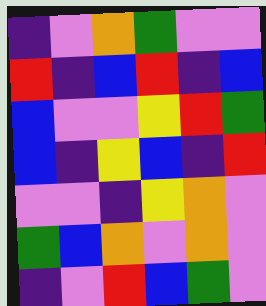[["indigo", "violet", "orange", "green", "violet", "violet"], ["red", "indigo", "blue", "red", "indigo", "blue"], ["blue", "violet", "violet", "yellow", "red", "green"], ["blue", "indigo", "yellow", "blue", "indigo", "red"], ["violet", "violet", "indigo", "yellow", "orange", "violet"], ["green", "blue", "orange", "violet", "orange", "violet"], ["indigo", "violet", "red", "blue", "green", "violet"]]